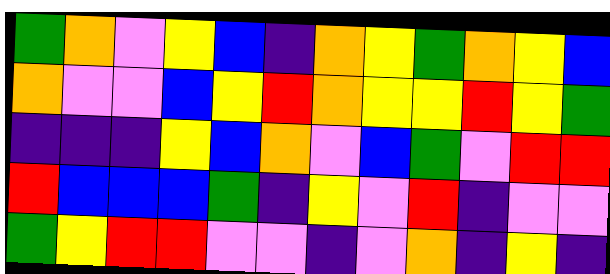[["green", "orange", "violet", "yellow", "blue", "indigo", "orange", "yellow", "green", "orange", "yellow", "blue"], ["orange", "violet", "violet", "blue", "yellow", "red", "orange", "yellow", "yellow", "red", "yellow", "green"], ["indigo", "indigo", "indigo", "yellow", "blue", "orange", "violet", "blue", "green", "violet", "red", "red"], ["red", "blue", "blue", "blue", "green", "indigo", "yellow", "violet", "red", "indigo", "violet", "violet"], ["green", "yellow", "red", "red", "violet", "violet", "indigo", "violet", "orange", "indigo", "yellow", "indigo"]]